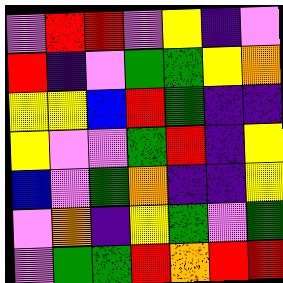[["violet", "red", "red", "violet", "yellow", "indigo", "violet"], ["red", "indigo", "violet", "green", "green", "yellow", "orange"], ["yellow", "yellow", "blue", "red", "green", "indigo", "indigo"], ["yellow", "violet", "violet", "green", "red", "indigo", "yellow"], ["blue", "violet", "green", "orange", "indigo", "indigo", "yellow"], ["violet", "orange", "indigo", "yellow", "green", "violet", "green"], ["violet", "green", "green", "red", "orange", "red", "red"]]